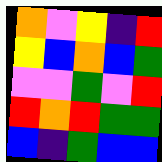[["orange", "violet", "yellow", "indigo", "red"], ["yellow", "blue", "orange", "blue", "green"], ["violet", "violet", "green", "violet", "red"], ["red", "orange", "red", "green", "green"], ["blue", "indigo", "green", "blue", "blue"]]